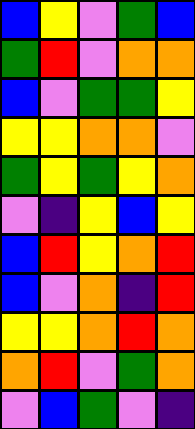[["blue", "yellow", "violet", "green", "blue"], ["green", "red", "violet", "orange", "orange"], ["blue", "violet", "green", "green", "yellow"], ["yellow", "yellow", "orange", "orange", "violet"], ["green", "yellow", "green", "yellow", "orange"], ["violet", "indigo", "yellow", "blue", "yellow"], ["blue", "red", "yellow", "orange", "red"], ["blue", "violet", "orange", "indigo", "red"], ["yellow", "yellow", "orange", "red", "orange"], ["orange", "red", "violet", "green", "orange"], ["violet", "blue", "green", "violet", "indigo"]]